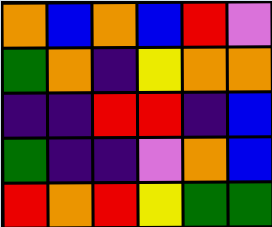[["orange", "blue", "orange", "blue", "red", "violet"], ["green", "orange", "indigo", "yellow", "orange", "orange"], ["indigo", "indigo", "red", "red", "indigo", "blue"], ["green", "indigo", "indigo", "violet", "orange", "blue"], ["red", "orange", "red", "yellow", "green", "green"]]